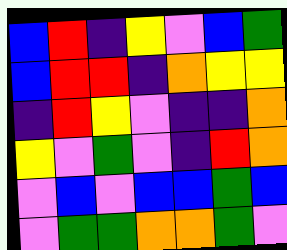[["blue", "red", "indigo", "yellow", "violet", "blue", "green"], ["blue", "red", "red", "indigo", "orange", "yellow", "yellow"], ["indigo", "red", "yellow", "violet", "indigo", "indigo", "orange"], ["yellow", "violet", "green", "violet", "indigo", "red", "orange"], ["violet", "blue", "violet", "blue", "blue", "green", "blue"], ["violet", "green", "green", "orange", "orange", "green", "violet"]]